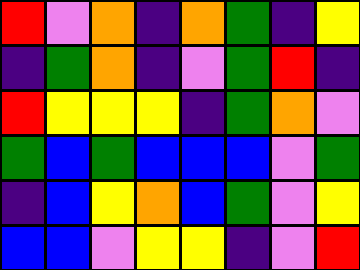[["red", "violet", "orange", "indigo", "orange", "green", "indigo", "yellow"], ["indigo", "green", "orange", "indigo", "violet", "green", "red", "indigo"], ["red", "yellow", "yellow", "yellow", "indigo", "green", "orange", "violet"], ["green", "blue", "green", "blue", "blue", "blue", "violet", "green"], ["indigo", "blue", "yellow", "orange", "blue", "green", "violet", "yellow"], ["blue", "blue", "violet", "yellow", "yellow", "indigo", "violet", "red"]]